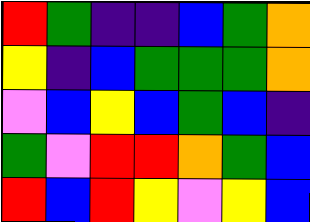[["red", "green", "indigo", "indigo", "blue", "green", "orange"], ["yellow", "indigo", "blue", "green", "green", "green", "orange"], ["violet", "blue", "yellow", "blue", "green", "blue", "indigo"], ["green", "violet", "red", "red", "orange", "green", "blue"], ["red", "blue", "red", "yellow", "violet", "yellow", "blue"]]